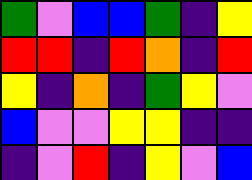[["green", "violet", "blue", "blue", "green", "indigo", "yellow"], ["red", "red", "indigo", "red", "orange", "indigo", "red"], ["yellow", "indigo", "orange", "indigo", "green", "yellow", "violet"], ["blue", "violet", "violet", "yellow", "yellow", "indigo", "indigo"], ["indigo", "violet", "red", "indigo", "yellow", "violet", "blue"]]